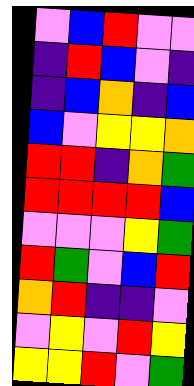[["violet", "blue", "red", "violet", "violet"], ["indigo", "red", "blue", "violet", "indigo"], ["indigo", "blue", "orange", "indigo", "blue"], ["blue", "violet", "yellow", "yellow", "orange"], ["red", "red", "indigo", "orange", "green"], ["red", "red", "red", "red", "blue"], ["violet", "violet", "violet", "yellow", "green"], ["red", "green", "violet", "blue", "red"], ["orange", "red", "indigo", "indigo", "violet"], ["violet", "yellow", "violet", "red", "yellow"], ["yellow", "yellow", "red", "violet", "green"]]